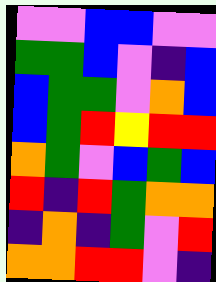[["violet", "violet", "blue", "blue", "violet", "violet"], ["green", "green", "blue", "violet", "indigo", "blue"], ["blue", "green", "green", "violet", "orange", "blue"], ["blue", "green", "red", "yellow", "red", "red"], ["orange", "green", "violet", "blue", "green", "blue"], ["red", "indigo", "red", "green", "orange", "orange"], ["indigo", "orange", "indigo", "green", "violet", "red"], ["orange", "orange", "red", "red", "violet", "indigo"]]